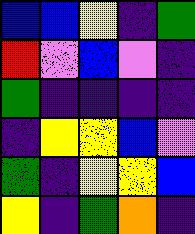[["blue", "blue", "yellow", "indigo", "green"], ["red", "violet", "blue", "violet", "indigo"], ["green", "indigo", "indigo", "indigo", "indigo"], ["indigo", "yellow", "yellow", "blue", "violet"], ["green", "indigo", "yellow", "yellow", "blue"], ["yellow", "indigo", "green", "orange", "indigo"]]